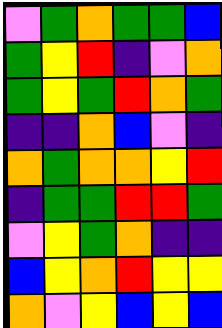[["violet", "green", "orange", "green", "green", "blue"], ["green", "yellow", "red", "indigo", "violet", "orange"], ["green", "yellow", "green", "red", "orange", "green"], ["indigo", "indigo", "orange", "blue", "violet", "indigo"], ["orange", "green", "orange", "orange", "yellow", "red"], ["indigo", "green", "green", "red", "red", "green"], ["violet", "yellow", "green", "orange", "indigo", "indigo"], ["blue", "yellow", "orange", "red", "yellow", "yellow"], ["orange", "violet", "yellow", "blue", "yellow", "blue"]]